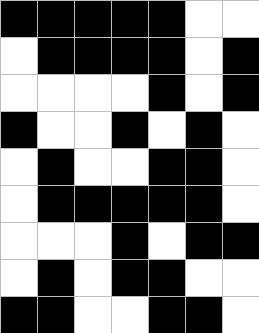[["black", "black", "black", "black", "black", "white", "white"], ["white", "black", "black", "black", "black", "white", "black"], ["white", "white", "white", "white", "black", "white", "black"], ["black", "white", "white", "black", "white", "black", "white"], ["white", "black", "white", "white", "black", "black", "white"], ["white", "black", "black", "black", "black", "black", "white"], ["white", "white", "white", "black", "white", "black", "black"], ["white", "black", "white", "black", "black", "white", "white"], ["black", "black", "white", "white", "black", "black", "white"]]